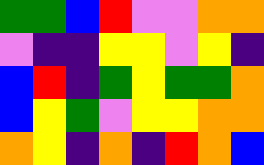[["green", "green", "blue", "red", "violet", "violet", "orange", "orange"], ["violet", "indigo", "indigo", "yellow", "yellow", "violet", "yellow", "indigo"], ["blue", "red", "indigo", "green", "yellow", "green", "green", "orange"], ["blue", "yellow", "green", "violet", "yellow", "yellow", "orange", "orange"], ["orange", "yellow", "indigo", "orange", "indigo", "red", "orange", "blue"]]